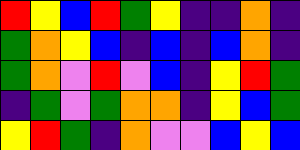[["red", "yellow", "blue", "red", "green", "yellow", "indigo", "indigo", "orange", "indigo"], ["green", "orange", "yellow", "blue", "indigo", "blue", "indigo", "blue", "orange", "indigo"], ["green", "orange", "violet", "red", "violet", "blue", "indigo", "yellow", "red", "green"], ["indigo", "green", "violet", "green", "orange", "orange", "indigo", "yellow", "blue", "green"], ["yellow", "red", "green", "indigo", "orange", "violet", "violet", "blue", "yellow", "blue"]]